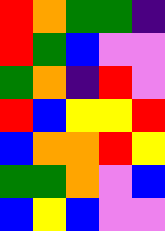[["red", "orange", "green", "green", "indigo"], ["red", "green", "blue", "violet", "violet"], ["green", "orange", "indigo", "red", "violet"], ["red", "blue", "yellow", "yellow", "red"], ["blue", "orange", "orange", "red", "yellow"], ["green", "green", "orange", "violet", "blue"], ["blue", "yellow", "blue", "violet", "violet"]]